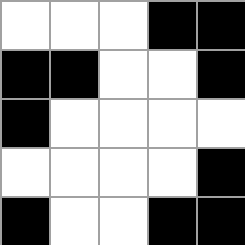[["white", "white", "white", "black", "black"], ["black", "black", "white", "white", "black"], ["black", "white", "white", "white", "white"], ["white", "white", "white", "white", "black"], ["black", "white", "white", "black", "black"]]